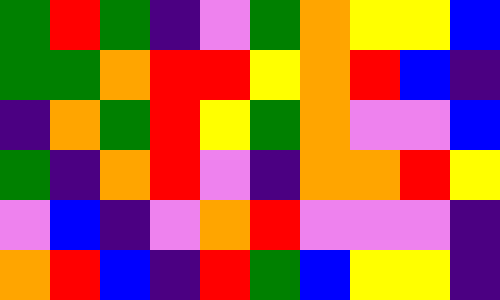[["green", "red", "green", "indigo", "violet", "green", "orange", "yellow", "yellow", "blue"], ["green", "green", "orange", "red", "red", "yellow", "orange", "red", "blue", "indigo"], ["indigo", "orange", "green", "red", "yellow", "green", "orange", "violet", "violet", "blue"], ["green", "indigo", "orange", "red", "violet", "indigo", "orange", "orange", "red", "yellow"], ["violet", "blue", "indigo", "violet", "orange", "red", "violet", "violet", "violet", "indigo"], ["orange", "red", "blue", "indigo", "red", "green", "blue", "yellow", "yellow", "indigo"]]